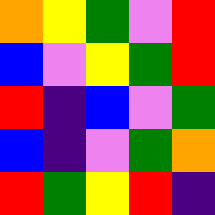[["orange", "yellow", "green", "violet", "red"], ["blue", "violet", "yellow", "green", "red"], ["red", "indigo", "blue", "violet", "green"], ["blue", "indigo", "violet", "green", "orange"], ["red", "green", "yellow", "red", "indigo"]]